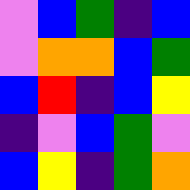[["violet", "blue", "green", "indigo", "blue"], ["violet", "orange", "orange", "blue", "green"], ["blue", "red", "indigo", "blue", "yellow"], ["indigo", "violet", "blue", "green", "violet"], ["blue", "yellow", "indigo", "green", "orange"]]